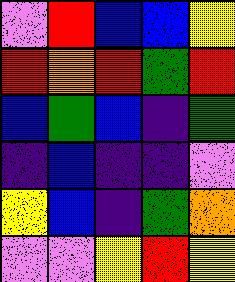[["violet", "red", "blue", "blue", "yellow"], ["red", "orange", "red", "green", "red"], ["blue", "green", "blue", "indigo", "green"], ["indigo", "blue", "indigo", "indigo", "violet"], ["yellow", "blue", "indigo", "green", "orange"], ["violet", "violet", "yellow", "red", "yellow"]]